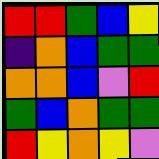[["red", "red", "green", "blue", "yellow"], ["indigo", "orange", "blue", "green", "green"], ["orange", "orange", "blue", "violet", "red"], ["green", "blue", "orange", "green", "green"], ["red", "yellow", "orange", "yellow", "violet"]]